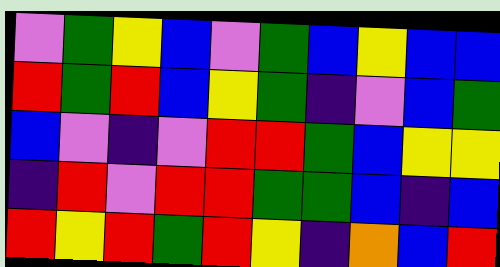[["violet", "green", "yellow", "blue", "violet", "green", "blue", "yellow", "blue", "blue"], ["red", "green", "red", "blue", "yellow", "green", "indigo", "violet", "blue", "green"], ["blue", "violet", "indigo", "violet", "red", "red", "green", "blue", "yellow", "yellow"], ["indigo", "red", "violet", "red", "red", "green", "green", "blue", "indigo", "blue"], ["red", "yellow", "red", "green", "red", "yellow", "indigo", "orange", "blue", "red"]]